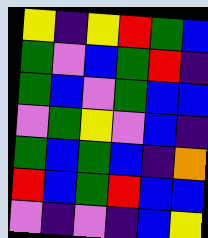[["yellow", "indigo", "yellow", "red", "green", "blue"], ["green", "violet", "blue", "green", "red", "indigo"], ["green", "blue", "violet", "green", "blue", "blue"], ["violet", "green", "yellow", "violet", "blue", "indigo"], ["green", "blue", "green", "blue", "indigo", "orange"], ["red", "blue", "green", "red", "blue", "blue"], ["violet", "indigo", "violet", "indigo", "blue", "yellow"]]